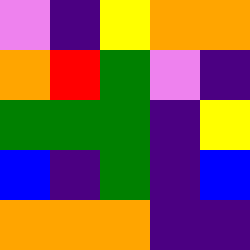[["violet", "indigo", "yellow", "orange", "orange"], ["orange", "red", "green", "violet", "indigo"], ["green", "green", "green", "indigo", "yellow"], ["blue", "indigo", "green", "indigo", "blue"], ["orange", "orange", "orange", "indigo", "indigo"]]